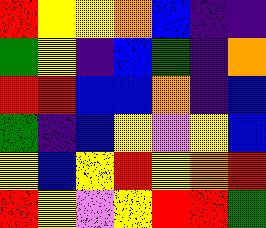[["red", "yellow", "yellow", "orange", "blue", "indigo", "indigo"], ["green", "yellow", "indigo", "blue", "green", "indigo", "orange"], ["red", "red", "blue", "blue", "orange", "indigo", "blue"], ["green", "indigo", "blue", "yellow", "violet", "yellow", "blue"], ["yellow", "blue", "yellow", "red", "yellow", "orange", "red"], ["red", "yellow", "violet", "yellow", "red", "red", "green"]]